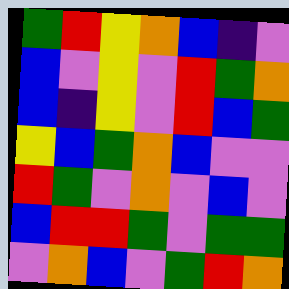[["green", "red", "yellow", "orange", "blue", "indigo", "violet"], ["blue", "violet", "yellow", "violet", "red", "green", "orange"], ["blue", "indigo", "yellow", "violet", "red", "blue", "green"], ["yellow", "blue", "green", "orange", "blue", "violet", "violet"], ["red", "green", "violet", "orange", "violet", "blue", "violet"], ["blue", "red", "red", "green", "violet", "green", "green"], ["violet", "orange", "blue", "violet", "green", "red", "orange"]]